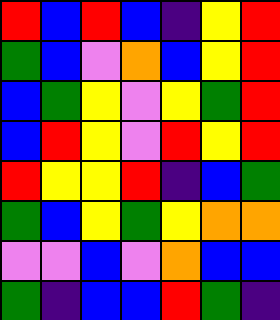[["red", "blue", "red", "blue", "indigo", "yellow", "red"], ["green", "blue", "violet", "orange", "blue", "yellow", "red"], ["blue", "green", "yellow", "violet", "yellow", "green", "red"], ["blue", "red", "yellow", "violet", "red", "yellow", "red"], ["red", "yellow", "yellow", "red", "indigo", "blue", "green"], ["green", "blue", "yellow", "green", "yellow", "orange", "orange"], ["violet", "violet", "blue", "violet", "orange", "blue", "blue"], ["green", "indigo", "blue", "blue", "red", "green", "indigo"]]